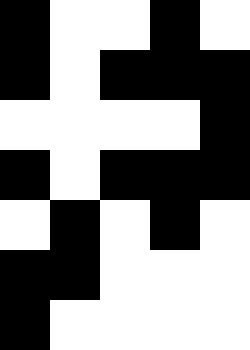[["black", "white", "white", "black", "white"], ["black", "white", "black", "black", "black"], ["white", "white", "white", "white", "black"], ["black", "white", "black", "black", "black"], ["white", "black", "white", "black", "white"], ["black", "black", "white", "white", "white"], ["black", "white", "white", "white", "white"]]